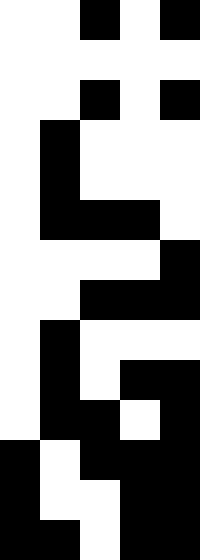[["white", "white", "black", "white", "black"], ["white", "white", "white", "white", "white"], ["white", "white", "black", "white", "black"], ["white", "black", "white", "white", "white"], ["white", "black", "white", "white", "white"], ["white", "black", "black", "black", "white"], ["white", "white", "white", "white", "black"], ["white", "white", "black", "black", "black"], ["white", "black", "white", "white", "white"], ["white", "black", "white", "black", "black"], ["white", "black", "black", "white", "black"], ["black", "white", "black", "black", "black"], ["black", "white", "white", "black", "black"], ["black", "black", "white", "black", "black"]]